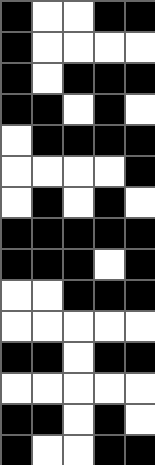[["black", "white", "white", "black", "black"], ["black", "white", "white", "white", "white"], ["black", "white", "black", "black", "black"], ["black", "black", "white", "black", "white"], ["white", "black", "black", "black", "black"], ["white", "white", "white", "white", "black"], ["white", "black", "white", "black", "white"], ["black", "black", "black", "black", "black"], ["black", "black", "black", "white", "black"], ["white", "white", "black", "black", "black"], ["white", "white", "white", "white", "white"], ["black", "black", "white", "black", "black"], ["white", "white", "white", "white", "white"], ["black", "black", "white", "black", "white"], ["black", "white", "white", "black", "black"]]